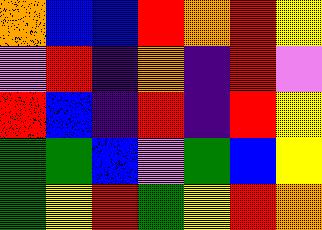[["orange", "blue", "blue", "red", "orange", "red", "yellow"], ["violet", "red", "indigo", "orange", "indigo", "red", "violet"], ["red", "blue", "indigo", "red", "indigo", "red", "yellow"], ["green", "green", "blue", "violet", "green", "blue", "yellow"], ["green", "yellow", "red", "green", "yellow", "red", "orange"]]